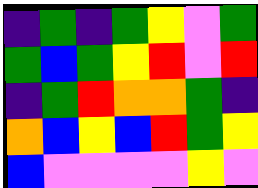[["indigo", "green", "indigo", "green", "yellow", "violet", "green"], ["green", "blue", "green", "yellow", "red", "violet", "red"], ["indigo", "green", "red", "orange", "orange", "green", "indigo"], ["orange", "blue", "yellow", "blue", "red", "green", "yellow"], ["blue", "violet", "violet", "violet", "violet", "yellow", "violet"]]